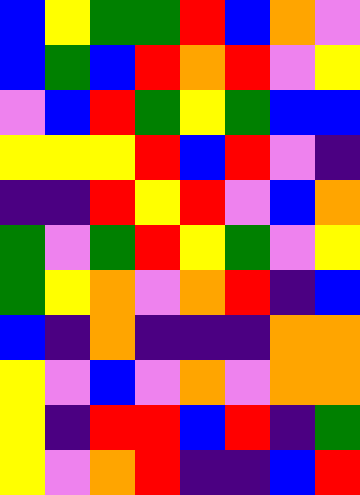[["blue", "yellow", "green", "green", "red", "blue", "orange", "violet"], ["blue", "green", "blue", "red", "orange", "red", "violet", "yellow"], ["violet", "blue", "red", "green", "yellow", "green", "blue", "blue"], ["yellow", "yellow", "yellow", "red", "blue", "red", "violet", "indigo"], ["indigo", "indigo", "red", "yellow", "red", "violet", "blue", "orange"], ["green", "violet", "green", "red", "yellow", "green", "violet", "yellow"], ["green", "yellow", "orange", "violet", "orange", "red", "indigo", "blue"], ["blue", "indigo", "orange", "indigo", "indigo", "indigo", "orange", "orange"], ["yellow", "violet", "blue", "violet", "orange", "violet", "orange", "orange"], ["yellow", "indigo", "red", "red", "blue", "red", "indigo", "green"], ["yellow", "violet", "orange", "red", "indigo", "indigo", "blue", "red"]]